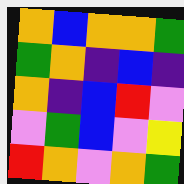[["orange", "blue", "orange", "orange", "green"], ["green", "orange", "indigo", "blue", "indigo"], ["orange", "indigo", "blue", "red", "violet"], ["violet", "green", "blue", "violet", "yellow"], ["red", "orange", "violet", "orange", "green"]]